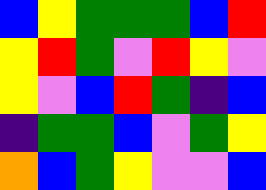[["blue", "yellow", "green", "green", "green", "blue", "red"], ["yellow", "red", "green", "violet", "red", "yellow", "violet"], ["yellow", "violet", "blue", "red", "green", "indigo", "blue"], ["indigo", "green", "green", "blue", "violet", "green", "yellow"], ["orange", "blue", "green", "yellow", "violet", "violet", "blue"]]